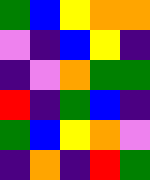[["green", "blue", "yellow", "orange", "orange"], ["violet", "indigo", "blue", "yellow", "indigo"], ["indigo", "violet", "orange", "green", "green"], ["red", "indigo", "green", "blue", "indigo"], ["green", "blue", "yellow", "orange", "violet"], ["indigo", "orange", "indigo", "red", "green"]]